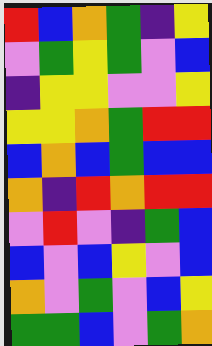[["red", "blue", "orange", "green", "indigo", "yellow"], ["violet", "green", "yellow", "green", "violet", "blue"], ["indigo", "yellow", "yellow", "violet", "violet", "yellow"], ["yellow", "yellow", "orange", "green", "red", "red"], ["blue", "orange", "blue", "green", "blue", "blue"], ["orange", "indigo", "red", "orange", "red", "red"], ["violet", "red", "violet", "indigo", "green", "blue"], ["blue", "violet", "blue", "yellow", "violet", "blue"], ["orange", "violet", "green", "violet", "blue", "yellow"], ["green", "green", "blue", "violet", "green", "orange"]]